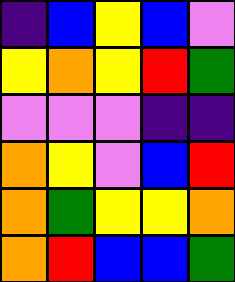[["indigo", "blue", "yellow", "blue", "violet"], ["yellow", "orange", "yellow", "red", "green"], ["violet", "violet", "violet", "indigo", "indigo"], ["orange", "yellow", "violet", "blue", "red"], ["orange", "green", "yellow", "yellow", "orange"], ["orange", "red", "blue", "blue", "green"]]